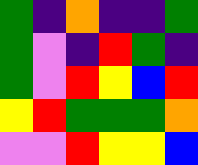[["green", "indigo", "orange", "indigo", "indigo", "green"], ["green", "violet", "indigo", "red", "green", "indigo"], ["green", "violet", "red", "yellow", "blue", "red"], ["yellow", "red", "green", "green", "green", "orange"], ["violet", "violet", "red", "yellow", "yellow", "blue"]]